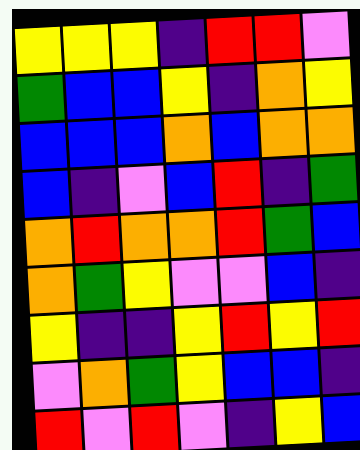[["yellow", "yellow", "yellow", "indigo", "red", "red", "violet"], ["green", "blue", "blue", "yellow", "indigo", "orange", "yellow"], ["blue", "blue", "blue", "orange", "blue", "orange", "orange"], ["blue", "indigo", "violet", "blue", "red", "indigo", "green"], ["orange", "red", "orange", "orange", "red", "green", "blue"], ["orange", "green", "yellow", "violet", "violet", "blue", "indigo"], ["yellow", "indigo", "indigo", "yellow", "red", "yellow", "red"], ["violet", "orange", "green", "yellow", "blue", "blue", "indigo"], ["red", "violet", "red", "violet", "indigo", "yellow", "blue"]]